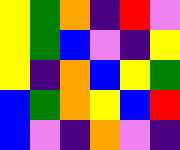[["yellow", "green", "orange", "indigo", "red", "violet"], ["yellow", "green", "blue", "violet", "indigo", "yellow"], ["yellow", "indigo", "orange", "blue", "yellow", "green"], ["blue", "green", "orange", "yellow", "blue", "red"], ["blue", "violet", "indigo", "orange", "violet", "indigo"]]